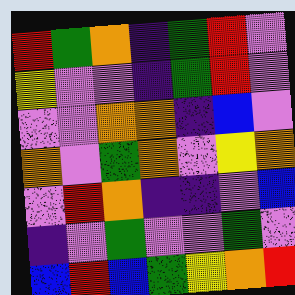[["red", "green", "orange", "indigo", "green", "red", "violet"], ["yellow", "violet", "violet", "indigo", "green", "red", "violet"], ["violet", "violet", "orange", "orange", "indigo", "blue", "violet"], ["orange", "violet", "green", "orange", "violet", "yellow", "orange"], ["violet", "red", "orange", "indigo", "indigo", "violet", "blue"], ["indigo", "violet", "green", "violet", "violet", "green", "violet"], ["blue", "red", "blue", "green", "yellow", "orange", "red"]]